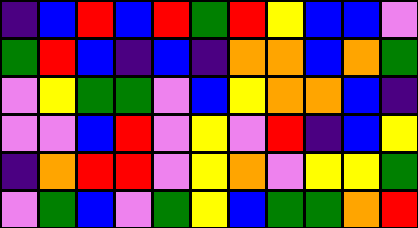[["indigo", "blue", "red", "blue", "red", "green", "red", "yellow", "blue", "blue", "violet"], ["green", "red", "blue", "indigo", "blue", "indigo", "orange", "orange", "blue", "orange", "green"], ["violet", "yellow", "green", "green", "violet", "blue", "yellow", "orange", "orange", "blue", "indigo"], ["violet", "violet", "blue", "red", "violet", "yellow", "violet", "red", "indigo", "blue", "yellow"], ["indigo", "orange", "red", "red", "violet", "yellow", "orange", "violet", "yellow", "yellow", "green"], ["violet", "green", "blue", "violet", "green", "yellow", "blue", "green", "green", "orange", "red"]]